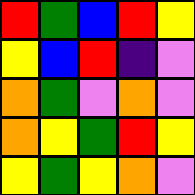[["red", "green", "blue", "red", "yellow"], ["yellow", "blue", "red", "indigo", "violet"], ["orange", "green", "violet", "orange", "violet"], ["orange", "yellow", "green", "red", "yellow"], ["yellow", "green", "yellow", "orange", "violet"]]